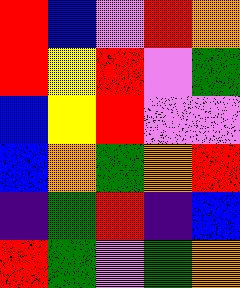[["red", "blue", "violet", "red", "orange"], ["red", "yellow", "red", "violet", "green"], ["blue", "yellow", "red", "violet", "violet"], ["blue", "orange", "green", "orange", "red"], ["indigo", "green", "red", "indigo", "blue"], ["red", "green", "violet", "green", "orange"]]